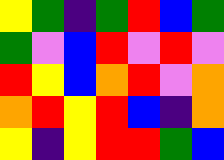[["yellow", "green", "indigo", "green", "red", "blue", "green"], ["green", "violet", "blue", "red", "violet", "red", "violet"], ["red", "yellow", "blue", "orange", "red", "violet", "orange"], ["orange", "red", "yellow", "red", "blue", "indigo", "orange"], ["yellow", "indigo", "yellow", "red", "red", "green", "blue"]]